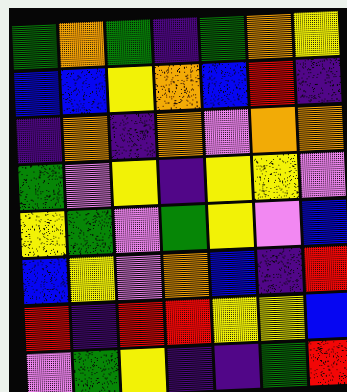[["green", "orange", "green", "indigo", "green", "orange", "yellow"], ["blue", "blue", "yellow", "orange", "blue", "red", "indigo"], ["indigo", "orange", "indigo", "orange", "violet", "orange", "orange"], ["green", "violet", "yellow", "indigo", "yellow", "yellow", "violet"], ["yellow", "green", "violet", "green", "yellow", "violet", "blue"], ["blue", "yellow", "violet", "orange", "blue", "indigo", "red"], ["red", "indigo", "red", "red", "yellow", "yellow", "blue"], ["violet", "green", "yellow", "indigo", "indigo", "green", "red"]]